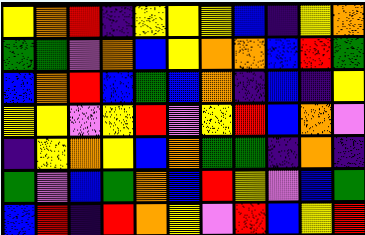[["yellow", "orange", "red", "indigo", "yellow", "yellow", "yellow", "blue", "indigo", "yellow", "orange"], ["green", "green", "violet", "orange", "blue", "yellow", "orange", "orange", "blue", "red", "green"], ["blue", "orange", "red", "blue", "green", "blue", "orange", "indigo", "blue", "indigo", "yellow"], ["yellow", "yellow", "violet", "yellow", "red", "violet", "yellow", "red", "blue", "orange", "violet"], ["indigo", "yellow", "orange", "yellow", "blue", "orange", "green", "green", "indigo", "orange", "indigo"], ["green", "violet", "blue", "green", "orange", "blue", "red", "yellow", "violet", "blue", "green"], ["blue", "red", "indigo", "red", "orange", "yellow", "violet", "red", "blue", "yellow", "red"]]